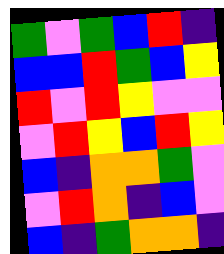[["green", "violet", "green", "blue", "red", "indigo"], ["blue", "blue", "red", "green", "blue", "yellow"], ["red", "violet", "red", "yellow", "violet", "violet"], ["violet", "red", "yellow", "blue", "red", "yellow"], ["blue", "indigo", "orange", "orange", "green", "violet"], ["violet", "red", "orange", "indigo", "blue", "violet"], ["blue", "indigo", "green", "orange", "orange", "indigo"]]